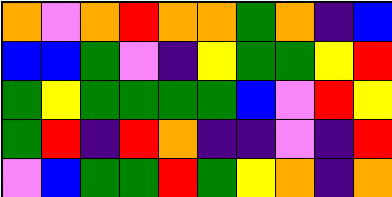[["orange", "violet", "orange", "red", "orange", "orange", "green", "orange", "indigo", "blue"], ["blue", "blue", "green", "violet", "indigo", "yellow", "green", "green", "yellow", "red"], ["green", "yellow", "green", "green", "green", "green", "blue", "violet", "red", "yellow"], ["green", "red", "indigo", "red", "orange", "indigo", "indigo", "violet", "indigo", "red"], ["violet", "blue", "green", "green", "red", "green", "yellow", "orange", "indigo", "orange"]]